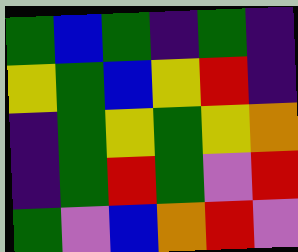[["green", "blue", "green", "indigo", "green", "indigo"], ["yellow", "green", "blue", "yellow", "red", "indigo"], ["indigo", "green", "yellow", "green", "yellow", "orange"], ["indigo", "green", "red", "green", "violet", "red"], ["green", "violet", "blue", "orange", "red", "violet"]]